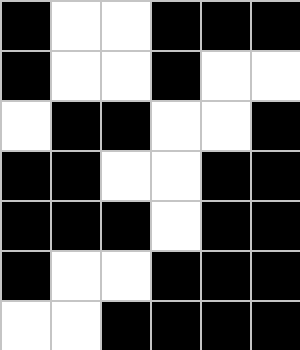[["black", "white", "white", "black", "black", "black"], ["black", "white", "white", "black", "white", "white"], ["white", "black", "black", "white", "white", "black"], ["black", "black", "white", "white", "black", "black"], ["black", "black", "black", "white", "black", "black"], ["black", "white", "white", "black", "black", "black"], ["white", "white", "black", "black", "black", "black"]]